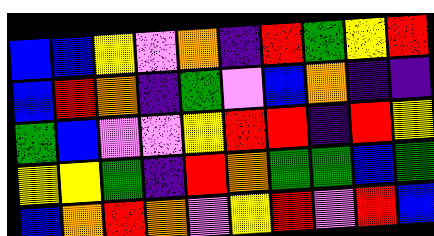[["blue", "blue", "yellow", "violet", "orange", "indigo", "red", "green", "yellow", "red"], ["blue", "red", "orange", "indigo", "green", "violet", "blue", "orange", "indigo", "indigo"], ["green", "blue", "violet", "violet", "yellow", "red", "red", "indigo", "red", "yellow"], ["yellow", "yellow", "green", "indigo", "red", "orange", "green", "green", "blue", "green"], ["blue", "orange", "red", "orange", "violet", "yellow", "red", "violet", "red", "blue"]]